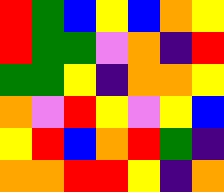[["red", "green", "blue", "yellow", "blue", "orange", "yellow"], ["red", "green", "green", "violet", "orange", "indigo", "red"], ["green", "green", "yellow", "indigo", "orange", "orange", "yellow"], ["orange", "violet", "red", "yellow", "violet", "yellow", "blue"], ["yellow", "red", "blue", "orange", "red", "green", "indigo"], ["orange", "orange", "red", "red", "yellow", "indigo", "orange"]]